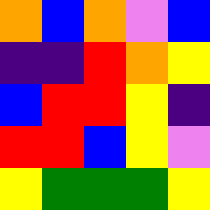[["orange", "blue", "orange", "violet", "blue"], ["indigo", "indigo", "red", "orange", "yellow"], ["blue", "red", "red", "yellow", "indigo"], ["red", "red", "blue", "yellow", "violet"], ["yellow", "green", "green", "green", "yellow"]]